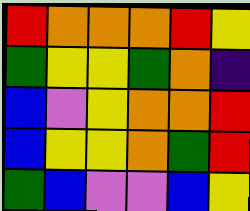[["red", "orange", "orange", "orange", "red", "yellow"], ["green", "yellow", "yellow", "green", "orange", "indigo"], ["blue", "violet", "yellow", "orange", "orange", "red"], ["blue", "yellow", "yellow", "orange", "green", "red"], ["green", "blue", "violet", "violet", "blue", "yellow"]]